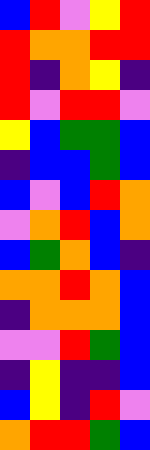[["blue", "red", "violet", "yellow", "red"], ["red", "orange", "orange", "red", "red"], ["red", "indigo", "orange", "yellow", "indigo"], ["red", "violet", "red", "red", "violet"], ["yellow", "blue", "green", "green", "blue"], ["indigo", "blue", "blue", "green", "blue"], ["blue", "violet", "blue", "red", "orange"], ["violet", "orange", "red", "blue", "orange"], ["blue", "green", "orange", "blue", "indigo"], ["orange", "orange", "red", "orange", "blue"], ["indigo", "orange", "orange", "orange", "blue"], ["violet", "violet", "red", "green", "blue"], ["indigo", "yellow", "indigo", "indigo", "blue"], ["blue", "yellow", "indigo", "red", "violet"], ["orange", "red", "red", "green", "blue"]]